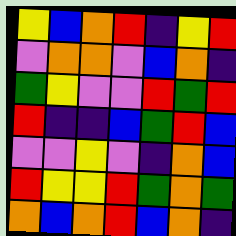[["yellow", "blue", "orange", "red", "indigo", "yellow", "red"], ["violet", "orange", "orange", "violet", "blue", "orange", "indigo"], ["green", "yellow", "violet", "violet", "red", "green", "red"], ["red", "indigo", "indigo", "blue", "green", "red", "blue"], ["violet", "violet", "yellow", "violet", "indigo", "orange", "blue"], ["red", "yellow", "yellow", "red", "green", "orange", "green"], ["orange", "blue", "orange", "red", "blue", "orange", "indigo"]]